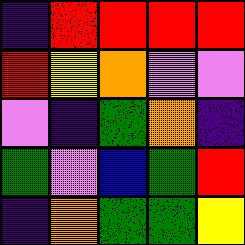[["indigo", "red", "red", "red", "red"], ["red", "yellow", "orange", "violet", "violet"], ["violet", "indigo", "green", "orange", "indigo"], ["green", "violet", "blue", "green", "red"], ["indigo", "orange", "green", "green", "yellow"]]